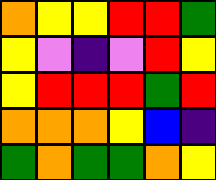[["orange", "yellow", "yellow", "red", "red", "green"], ["yellow", "violet", "indigo", "violet", "red", "yellow"], ["yellow", "red", "red", "red", "green", "red"], ["orange", "orange", "orange", "yellow", "blue", "indigo"], ["green", "orange", "green", "green", "orange", "yellow"]]